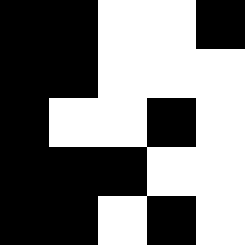[["black", "black", "white", "white", "black"], ["black", "black", "white", "white", "white"], ["black", "white", "white", "black", "white"], ["black", "black", "black", "white", "white"], ["black", "black", "white", "black", "white"]]